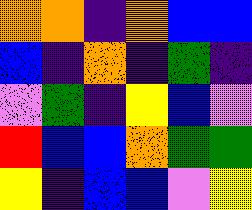[["orange", "orange", "indigo", "orange", "blue", "blue"], ["blue", "indigo", "orange", "indigo", "green", "indigo"], ["violet", "green", "indigo", "yellow", "blue", "violet"], ["red", "blue", "blue", "orange", "green", "green"], ["yellow", "indigo", "blue", "blue", "violet", "yellow"]]